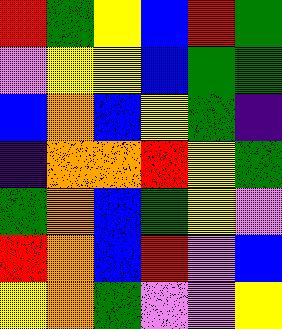[["red", "green", "yellow", "blue", "red", "green"], ["violet", "yellow", "yellow", "blue", "green", "green"], ["blue", "orange", "blue", "yellow", "green", "indigo"], ["indigo", "orange", "orange", "red", "yellow", "green"], ["green", "orange", "blue", "green", "yellow", "violet"], ["red", "orange", "blue", "red", "violet", "blue"], ["yellow", "orange", "green", "violet", "violet", "yellow"]]